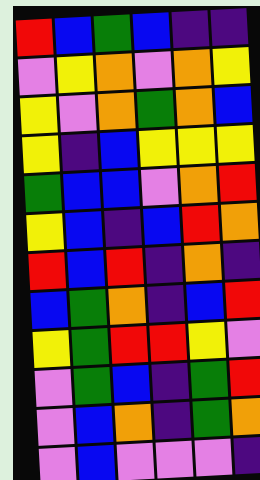[["red", "blue", "green", "blue", "indigo", "indigo"], ["violet", "yellow", "orange", "violet", "orange", "yellow"], ["yellow", "violet", "orange", "green", "orange", "blue"], ["yellow", "indigo", "blue", "yellow", "yellow", "yellow"], ["green", "blue", "blue", "violet", "orange", "red"], ["yellow", "blue", "indigo", "blue", "red", "orange"], ["red", "blue", "red", "indigo", "orange", "indigo"], ["blue", "green", "orange", "indigo", "blue", "red"], ["yellow", "green", "red", "red", "yellow", "violet"], ["violet", "green", "blue", "indigo", "green", "red"], ["violet", "blue", "orange", "indigo", "green", "orange"], ["violet", "blue", "violet", "violet", "violet", "indigo"]]